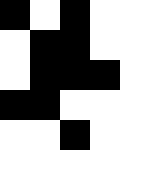[["black", "white", "black", "white", "white"], ["white", "black", "black", "white", "white"], ["white", "black", "black", "black", "white"], ["black", "black", "white", "white", "white"], ["white", "white", "black", "white", "white"], ["white", "white", "white", "white", "white"]]